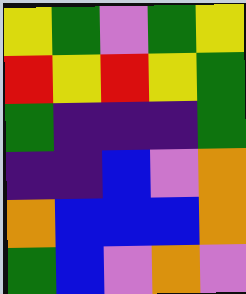[["yellow", "green", "violet", "green", "yellow"], ["red", "yellow", "red", "yellow", "green"], ["green", "indigo", "indigo", "indigo", "green"], ["indigo", "indigo", "blue", "violet", "orange"], ["orange", "blue", "blue", "blue", "orange"], ["green", "blue", "violet", "orange", "violet"]]